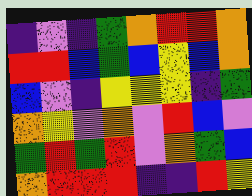[["indigo", "violet", "indigo", "green", "orange", "red", "red", "orange"], ["red", "red", "blue", "green", "blue", "yellow", "blue", "orange"], ["blue", "violet", "indigo", "yellow", "yellow", "yellow", "indigo", "green"], ["orange", "yellow", "violet", "orange", "violet", "red", "blue", "violet"], ["green", "red", "green", "red", "violet", "orange", "green", "blue"], ["orange", "red", "red", "red", "indigo", "indigo", "red", "yellow"]]